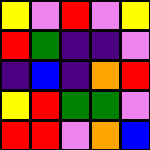[["yellow", "violet", "red", "violet", "yellow"], ["red", "green", "indigo", "indigo", "violet"], ["indigo", "blue", "indigo", "orange", "red"], ["yellow", "red", "green", "green", "violet"], ["red", "red", "violet", "orange", "blue"]]